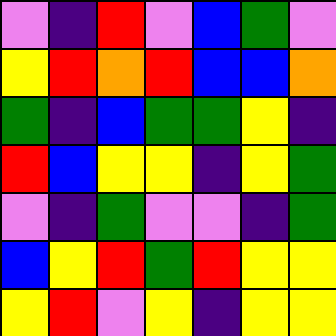[["violet", "indigo", "red", "violet", "blue", "green", "violet"], ["yellow", "red", "orange", "red", "blue", "blue", "orange"], ["green", "indigo", "blue", "green", "green", "yellow", "indigo"], ["red", "blue", "yellow", "yellow", "indigo", "yellow", "green"], ["violet", "indigo", "green", "violet", "violet", "indigo", "green"], ["blue", "yellow", "red", "green", "red", "yellow", "yellow"], ["yellow", "red", "violet", "yellow", "indigo", "yellow", "yellow"]]